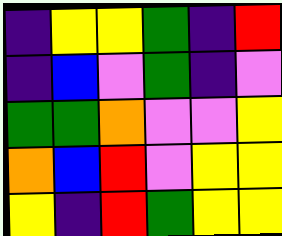[["indigo", "yellow", "yellow", "green", "indigo", "red"], ["indigo", "blue", "violet", "green", "indigo", "violet"], ["green", "green", "orange", "violet", "violet", "yellow"], ["orange", "blue", "red", "violet", "yellow", "yellow"], ["yellow", "indigo", "red", "green", "yellow", "yellow"]]